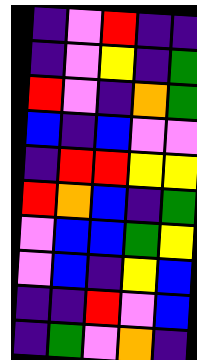[["indigo", "violet", "red", "indigo", "indigo"], ["indigo", "violet", "yellow", "indigo", "green"], ["red", "violet", "indigo", "orange", "green"], ["blue", "indigo", "blue", "violet", "violet"], ["indigo", "red", "red", "yellow", "yellow"], ["red", "orange", "blue", "indigo", "green"], ["violet", "blue", "blue", "green", "yellow"], ["violet", "blue", "indigo", "yellow", "blue"], ["indigo", "indigo", "red", "violet", "blue"], ["indigo", "green", "violet", "orange", "indigo"]]